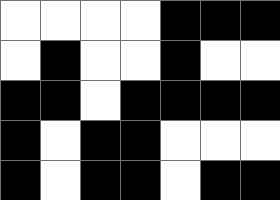[["white", "white", "white", "white", "black", "black", "black"], ["white", "black", "white", "white", "black", "white", "white"], ["black", "black", "white", "black", "black", "black", "black"], ["black", "white", "black", "black", "white", "white", "white"], ["black", "white", "black", "black", "white", "black", "black"]]